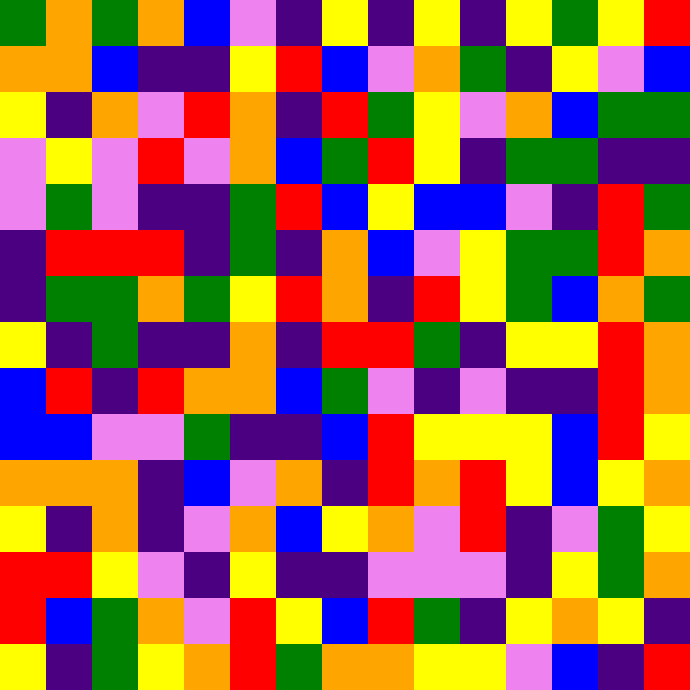[["green", "orange", "green", "orange", "blue", "violet", "indigo", "yellow", "indigo", "yellow", "indigo", "yellow", "green", "yellow", "red"], ["orange", "orange", "blue", "indigo", "indigo", "yellow", "red", "blue", "violet", "orange", "green", "indigo", "yellow", "violet", "blue"], ["yellow", "indigo", "orange", "violet", "red", "orange", "indigo", "red", "green", "yellow", "violet", "orange", "blue", "green", "green"], ["violet", "yellow", "violet", "red", "violet", "orange", "blue", "green", "red", "yellow", "indigo", "green", "green", "indigo", "indigo"], ["violet", "green", "violet", "indigo", "indigo", "green", "red", "blue", "yellow", "blue", "blue", "violet", "indigo", "red", "green"], ["indigo", "red", "red", "red", "indigo", "green", "indigo", "orange", "blue", "violet", "yellow", "green", "green", "red", "orange"], ["indigo", "green", "green", "orange", "green", "yellow", "red", "orange", "indigo", "red", "yellow", "green", "blue", "orange", "green"], ["yellow", "indigo", "green", "indigo", "indigo", "orange", "indigo", "red", "red", "green", "indigo", "yellow", "yellow", "red", "orange"], ["blue", "red", "indigo", "red", "orange", "orange", "blue", "green", "violet", "indigo", "violet", "indigo", "indigo", "red", "orange"], ["blue", "blue", "violet", "violet", "green", "indigo", "indigo", "blue", "red", "yellow", "yellow", "yellow", "blue", "red", "yellow"], ["orange", "orange", "orange", "indigo", "blue", "violet", "orange", "indigo", "red", "orange", "red", "yellow", "blue", "yellow", "orange"], ["yellow", "indigo", "orange", "indigo", "violet", "orange", "blue", "yellow", "orange", "violet", "red", "indigo", "violet", "green", "yellow"], ["red", "red", "yellow", "violet", "indigo", "yellow", "indigo", "indigo", "violet", "violet", "violet", "indigo", "yellow", "green", "orange"], ["red", "blue", "green", "orange", "violet", "red", "yellow", "blue", "red", "green", "indigo", "yellow", "orange", "yellow", "indigo"], ["yellow", "indigo", "green", "yellow", "orange", "red", "green", "orange", "orange", "yellow", "yellow", "violet", "blue", "indigo", "red"]]